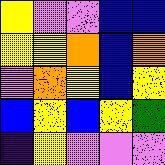[["yellow", "violet", "violet", "blue", "blue"], ["yellow", "yellow", "orange", "blue", "orange"], ["violet", "orange", "yellow", "blue", "yellow"], ["blue", "yellow", "blue", "yellow", "green"], ["indigo", "yellow", "violet", "violet", "violet"]]